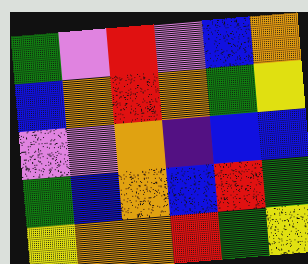[["green", "violet", "red", "violet", "blue", "orange"], ["blue", "orange", "red", "orange", "green", "yellow"], ["violet", "violet", "orange", "indigo", "blue", "blue"], ["green", "blue", "orange", "blue", "red", "green"], ["yellow", "orange", "orange", "red", "green", "yellow"]]